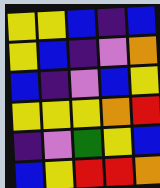[["yellow", "yellow", "blue", "indigo", "blue"], ["yellow", "blue", "indigo", "violet", "orange"], ["blue", "indigo", "violet", "blue", "yellow"], ["yellow", "yellow", "yellow", "orange", "red"], ["indigo", "violet", "green", "yellow", "blue"], ["blue", "yellow", "red", "red", "orange"]]